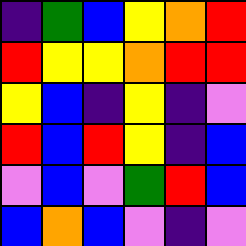[["indigo", "green", "blue", "yellow", "orange", "red"], ["red", "yellow", "yellow", "orange", "red", "red"], ["yellow", "blue", "indigo", "yellow", "indigo", "violet"], ["red", "blue", "red", "yellow", "indigo", "blue"], ["violet", "blue", "violet", "green", "red", "blue"], ["blue", "orange", "blue", "violet", "indigo", "violet"]]